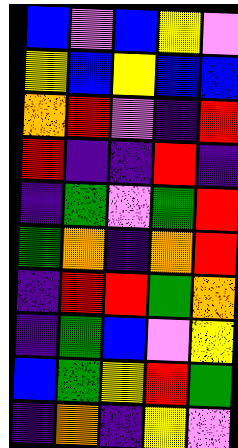[["blue", "violet", "blue", "yellow", "violet"], ["yellow", "blue", "yellow", "blue", "blue"], ["orange", "red", "violet", "indigo", "red"], ["red", "indigo", "indigo", "red", "indigo"], ["indigo", "green", "violet", "green", "red"], ["green", "orange", "indigo", "orange", "red"], ["indigo", "red", "red", "green", "orange"], ["indigo", "green", "blue", "violet", "yellow"], ["blue", "green", "yellow", "red", "green"], ["indigo", "orange", "indigo", "yellow", "violet"]]